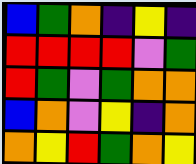[["blue", "green", "orange", "indigo", "yellow", "indigo"], ["red", "red", "red", "red", "violet", "green"], ["red", "green", "violet", "green", "orange", "orange"], ["blue", "orange", "violet", "yellow", "indigo", "orange"], ["orange", "yellow", "red", "green", "orange", "yellow"]]